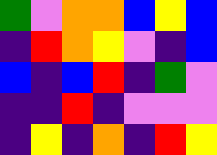[["green", "violet", "orange", "orange", "blue", "yellow", "blue"], ["indigo", "red", "orange", "yellow", "violet", "indigo", "blue"], ["blue", "indigo", "blue", "red", "indigo", "green", "violet"], ["indigo", "indigo", "red", "indigo", "violet", "violet", "violet"], ["indigo", "yellow", "indigo", "orange", "indigo", "red", "yellow"]]